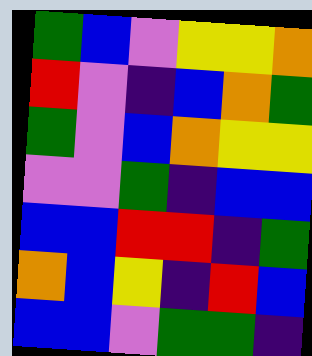[["green", "blue", "violet", "yellow", "yellow", "orange"], ["red", "violet", "indigo", "blue", "orange", "green"], ["green", "violet", "blue", "orange", "yellow", "yellow"], ["violet", "violet", "green", "indigo", "blue", "blue"], ["blue", "blue", "red", "red", "indigo", "green"], ["orange", "blue", "yellow", "indigo", "red", "blue"], ["blue", "blue", "violet", "green", "green", "indigo"]]